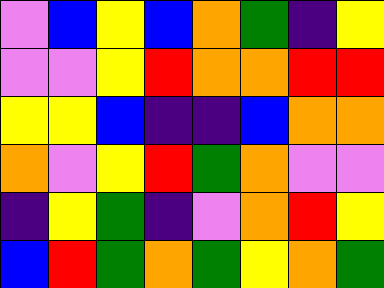[["violet", "blue", "yellow", "blue", "orange", "green", "indigo", "yellow"], ["violet", "violet", "yellow", "red", "orange", "orange", "red", "red"], ["yellow", "yellow", "blue", "indigo", "indigo", "blue", "orange", "orange"], ["orange", "violet", "yellow", "red", "green", "orange", "violet", "violet"], ["indigo", "yellow", "green", "indigo", "violet", "orange", "red", "yellow"], ["blue", "red", "green", "orange", "green", "yellow", "orange", "green"]]